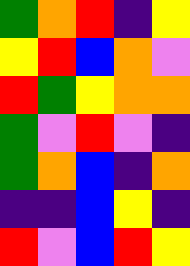[["green", "orange", "red", "indigo", "yellow"], ["yellow", "red", "blue", "orange", "violet"], ["red", "green", "yellow", "orange", "orange"], ["green", "violet", "red", "violet", "indigo"], ["green", "orange", "blue", "indigo", "orange"], ["indigo", "indigo", "blue", "yellow", "indigo"], ["red", "violet", "blue", "red", "yellow"]]